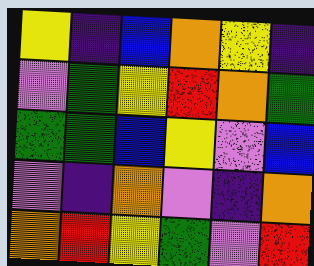[["yellow", "indigo", "blue", "orange", "yellow", "indigo"], ["violet", "green", "yellow", "red", "orange", "green"], ["green", "green", "blue", "yellow", "violet", "blue"], ["violet", "indigo", "orange", "violet", "indigo", "orange"], ["orange", "red", "yellow", "green", "violet", "red"]]